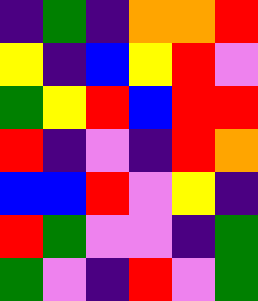[["indigo", "green", "indigo", "orange", "orange", "red"], ["yellow", "indigo", "blue", "yellow", "red", "violet"], ["green", "yellow", "red", "blue", "red", "red"], ["red", "indigo", "violet", "indigo", "red", "orange"], ["blue", "blue", "red", "violet", "yellow", "indigo"], ["red", "green", "violet", "violet", "indigo", "green"], ["green", "violet", "indigo", "red", "violet", "green"]]